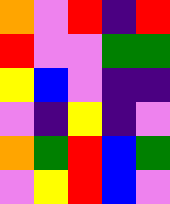[["orange", "violet", "red", "indigo", "red"], ["red", "violet", "violet", "green", "green"], ["yellow", "blue", "violet", "indigo", "indigo"], ["violet", "indigo", "yellow", "indigo", "violet"], ["orange", "green", "red", "blue", "green"], ["violet", "yellow", "red", "blue", "violet"]]